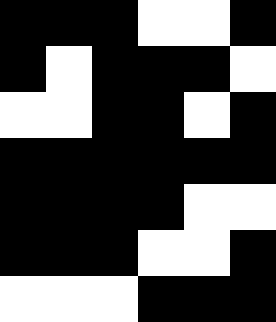[["black", "black", "black", "white", "white", "black"], ["black", "white", "black", "black", "black", "white"], ["white", "white", "black", "black", "white", "black"], ["black", "black", "black", "black", "black", "black"], ["black", "black", "black", "black", "white", "white"], ["black", "black", "black", "white", "white", "black"], ["white", "white", "white", "black", "black", "black"]]